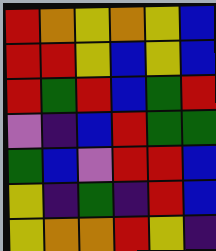[["red", "orange", "yellow", "orange", "yellow", "blue"], ["red", "red", "yellow", "blue", "yellow", "blue"], ["red", "green", "red", "blue", "green", "red"], ["violet", "indigo", "blue", "red", "green", "green"], ["green", "blue", "violet", "red", "red", "blue"], ["yellow", "indigo", "green", "indigo", "red", "blue"], ["yellow", "orange", "orange", "red", "yellow", "indigo"]]